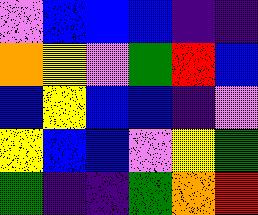[["violet", "blue", "blue", "blue", "indigo", "indigo"], ["orange", "yellow", "violet", "green", "red", "blue"], ["blue", "yellow", "blue", "blue", "indigo", "violet"], ["yellow", "blue", "blue", "violet", "yellow", "green"], ["green", "indigo", "indigo", "green", "orange", "red"]]